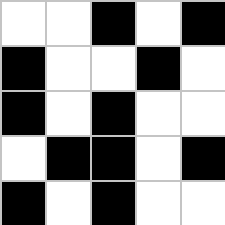[["white", "white", "black", "white", "black"], ["black", "white", "white", "black", "white"], ["black", "white", "black", "white", "white"], ["white", "black", "black", "white", "black"], ["black", "white", "black", "white", "white"]]